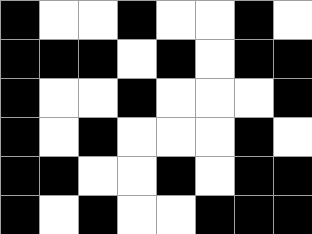[["black", "white", "white", "black", "white", "white", "black", "white"], ["black", "black", "black", "white", "black", "white", "black", "black"], ["black", "white", "white", "black", "white", "white", "white", "black"], ["black", "white", "black", "white", "white", "white", "black", "white"], ["black", "black", "white", "white", "black", "white", "black", "black"], ["black", "white", "black", "white", "white", "black", "black", "black"]]